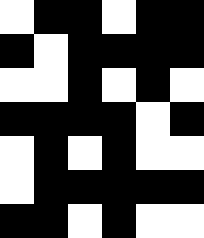[["white", "black", "black", "white", "black", "black"], ["black", "white", "black", "black", "black", "black"], ["white", "white", "black", "white", "black", "white"], ["black", "black", "black", "black", "white", "black"], ["white", "black", "white", "black", "white", "white"], ["white", "black", "black", "black", "black", "black"], ["black", "black", "white", "black", "white", "white"]]